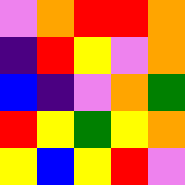[["violet", "orange", "red", "red", "orange"], ["indigo", "red", "yellow", "violet", "orange"], ["blue", "indigo", "violet", "orange", "green"], ["red", "yellow", "green", "yellow", "orange"], ["yellow", "blue", "yellow", "red", "violet"]]